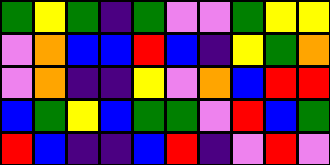[["green", "yellow", "green", "indigo", "green", "violet", "violet", "green", "yellow", "yellow"], ["violet", "orange", "blue", "blue", "red", "blue", "indigo", "yellow", "green", "orange"], ["violet", "orange", "indigo", "indigo", "yellow", "violet", "orange", "blue", "red", "red"], ["blue", "green", "yellow", "blue", "green", "green", "violet", "red", "blue", "green"], ["red", "blue", "indigo", "indigo", "blue", "red", "indigo", "violet", "red", "violet"]]